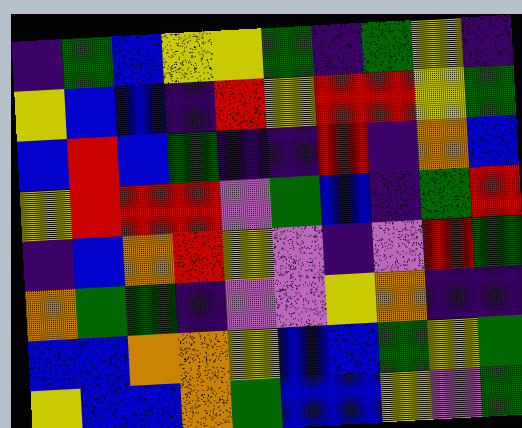[["indigo", "green", "blue", "yellow", "yellow", "green", "indigo", "green", "yellow", "indigo"], ["yellow", "blue", "blue", "indigo", "red", "yellow", "red", "red", "yellow", "green"], ["blue", "red", "blue", "green", "indigo", "indigo", "red", "indigo", "orange", "blue"], ["yellow", "red", "red", "red", "violet", "green", "blue", "indigo", "green", "red"], ["indigo", "blue", "orange", "red", "yellow", "violet", "indigo", "violet", "red", "green"], ["orange", "green", "green", "indigo", "violet", "violet", "yellow", "orange", "indigo", "indigo"], ["blue", "blue", "orange", "orange", "yellow", "blue", "blue", "green", "yellow", "green"], ["yellow", "blue", "blue", "orange", "green", "blue", "blue", "yellow", "violet", "green"]]